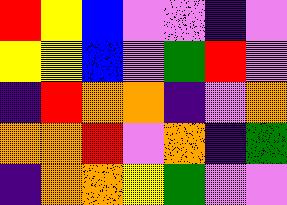[["red", "yellow", "blue", "violet", "violet", "indigo", "violet"], ["yellow", "yellow", "blue", "violet", "green", "red", "violet"], ["indigo", "red", "orange", "orange", "indigo", "violet", "orange"], ["orange", "orange", "red", "violet", "orange", "indigo", "green"], ["indigo", "orange", "orange", "yellow", "green", "violet", "violet"]]